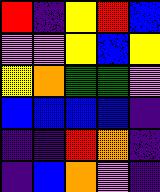[["red", "indigo", "yellow", "red", "blue"], ["violet", "violet", "yellow", "blue", "yellow"], ["yellow", "orange", "green", "green", "violet"], ["blue", "blue", "blue", "blue", "indigo"], ["indigo", "indigo", "red", "orange", "indigo"], ["indigo", "blue", "orange", "violet", "indigo"]]